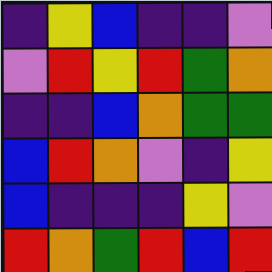[["indigo", "yellow", "blue", "indigo", "indigo", "violet"], ["violet", "red", "yellow", "red", "green", "orange"], ["indigo", "indigo", "blue", "orange", "green", "green"], ["blue", "red", "orange", "violet", "indigo", "yellow"], ["blue", "indigo", "indigo", "indigo", "yellow", "violet"], ["red", "orange", "green", "red", "blue", "red"]]